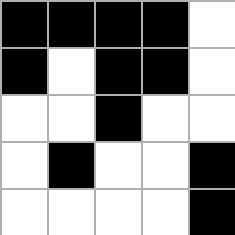[["black", "black", "black", "black", "white"], ["black", "white", "black", "black", "white"], ["white", "white", "black", "white", "white"], ["white", "black", "white", "white", "black"], ["white", "white", "white", "white", "black"]]